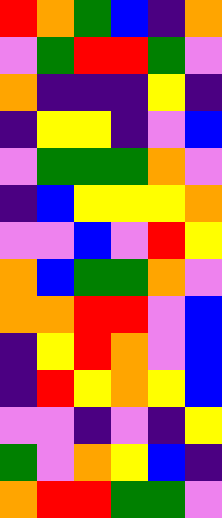[["red", "orange", "green", "blue", "indigo", "orange"], ["violet", "green", "red", "red", "green", "violet"], ["orange", "indigo", "indigo", "indigo", "yellow", "indigo"], ["indigo", "yellow", "yellow", "indigo", "violet", "blue"], ["violet", "green", "green", "green", "orange", "violet"], ["indigo", "blue", "yellow", "yellow", "yellow", "orange"], ["violet", "violet", "blue", "violet", "red", "yellow"], ["orange", "blue", "green", "green", "orange", "violet"], ["orange", "orange", "red", "red", "violet", "blue"], ["indigo", "yellow", "red", "orange", "violet", "blue"], ["indigo", "red", "yellow", "orange", "yellow", "blue"], ["violet", "violet", "indigo", "violet", "indigo", "yellow"], ["green", "violet", "orange", "yellow", "blue", "indigo"], ["orange", "red", "red", "green", "green", "violet"]]